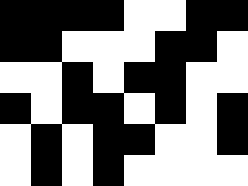[["black", "black", "black", "black", "white", "white", "black", "black"], ["black", "black", "white", "white", "white", "black", "black", "white"], ["white", "white", "black", "white", "black", "black", "white", "white"], ["black", "white", "black", "black", "white", "black", "white", "black"], ["white", "black", "white", "black", "black", "white", "white", "black"], ["white", "black", "white", "black", "white", "white", "white", "white"]]